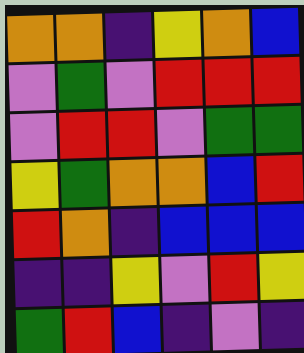[["orange", "orange", "indigo", "yellow", "orange", "blue"], ["violet", "green", "violet", "red", "red", "red"], ["violet", "red", "red", "violet", "green", "green"], ["yellow", "green", "orange", "orange", "blue", "red"], ["red", "orange", "indigo", "blue", "blue", "blue"], ["indigo", "indigo", "yellow", "violet", "red", "yellow"], ["green", "red", "blue", "indigo", "violet", "indigo"]]